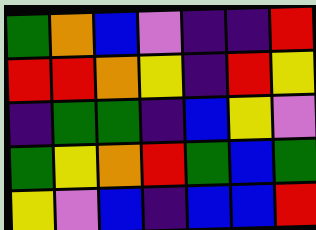[["green", "orange", "blue", "violet", "indigo", "indigo", "red"], ["red", "red", "orange", "yellow", "indigo", "red", "yellow"], ["indigo", "green", "green", "indigo", "blue", "yellow", "violet"], ["green", "yellow", "orange", "red", "green", "blue", "green"], ["yellow", "violet", "blue", "indigo", "blue", "blue", "red"]]